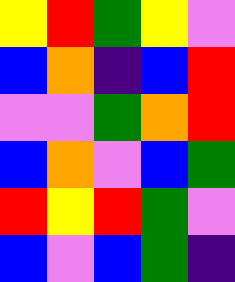[["yellow", "red", "green", "yellow", "violet"], ["blue", "orange", "indigo", "blue", "red"], ["violet", "violet", "green", "orange", "red"], ["blue", "orange", "violet", "blue", "green"], ["red", "yellow", "red", "green", "violet"], ["blue", "violet", "blue", "green", "indigo"]]